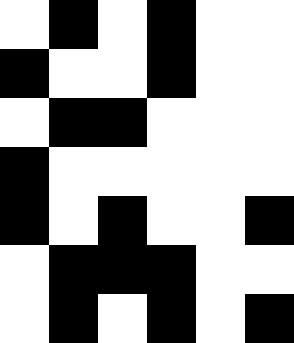[["white", "black", "white", "black", "white", "white"], ["black", "white", "white", "black", "white", "white"], ["white", "black", "black", "white", "white", "white"], ["black", "white", "white", "white", "white", "white"], ["black", "white", "black", "white", "white", "black"], ["white", "black", "black", "black", "white", "white"], ["white", "black", "white", "black", "white", "black"]]